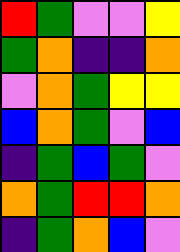[["red", "green", "violet", "violet", "yellow"], ["green", "orange", "indigo", "indigo", "orange"], ["violet", "orange", "green", "yellow", "yellow"], ["blue", "orange", "green", "violet", "blue"], ["indigo", "green", "blue", "green", "violet"], ["orange", "green", "red", "red", "orange"], ["indigo", "green", "orange", "blue", "violet"]]